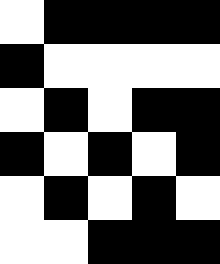[["white", "black", "black", "black", "black"], ["black", "white", "white", "white", "white"], ["white", "black", "white", "black", "black"], ["black", "white", "black", "white", "black"], ["white", "black", "white", "black", "white"], ["white", "white", "black", "black", "black"]]